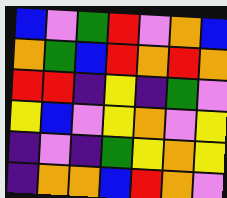[["blue", "violet", "green", "red", "violet", "orange", "blue"], ["orange", "green", "blue", "red", "orange", "red", "orange"], ["red", "red", "indigo", "yellow", "indigo", "green", "violet"], ["yellow", "blue", "violet", "yellow", "orange", "violet", "yellow"], ["indigo", "violet", "indigo", "green", "yellow", "orange", "yellow"], ["indigo", "orange", "orange", "blue", "red", "orange", "violet"]]